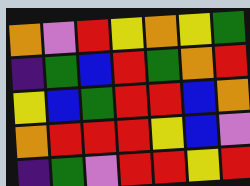[["orange", "violet", "red", "yellow", "orange", "yellow", "green"], ["indigo", "green", "blue", "red", "green", "orange", "red"], ["yellow", "blue", "green", "red", "red", "blue", "orange"], ["orange", "red", "red", "red", "yellow", "blue", "violet"], ["indigo", "green", "violet", "red", "red", "yellow", "red"]]